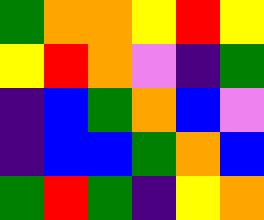[["green", "orange", "orange", "yellow", "red", "yellow"], ["yellow", "red", "orange", "violet", "indigo", "green"], ["indigo", "blue", "green", "orange", "blue", "violet"], ["indigo", "blue", "blue", "green", "orange", "blue"], ["green", "red", "green", "indigo", "yellow", "orange"]]